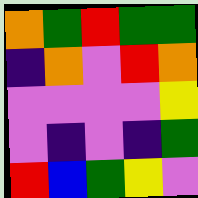[["orange", "green", "red", "green", "green"], ["indigo", "orange", "violet", "red", "orange"], ["violet", "violet", "violet", "violet", "yellow"], ["violet", "indigo", "violet", "indigo", "green"], ["red", "blue", "green", "yellow", "violet"]]